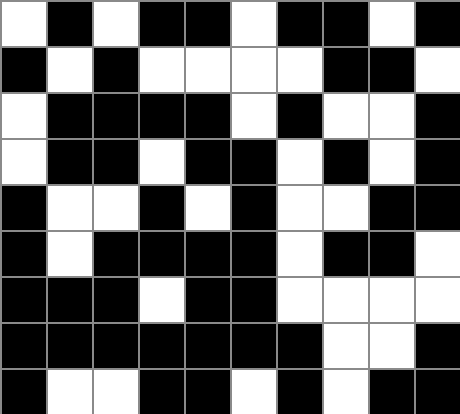[["white", "black", "white", "black", "black", "white", "black", "black", "white", "black"], ["black", "white", "black", "white", "white", "white", "white", "black", "black", "white"], ["white", "black", "black", "black", "black", "white", "black", "white", "white", "black"], ["white", "black", "black", "white", "black", "black", "white", "black", "white", "black"], ["black", "white", "white", "black", "white", "black", "white", "white", "black", "black"], ["black", "white", "black", "black", "black", "black", "white", "black", "black", "white"], ["black", "black", "black", "white", "black", "black", "white", "white", "white", "white"], ["black", "black", "black", "black", "black", "black", "black", "white", "white", "black"], ["black", "white", "white", "black", "black", "white", "black", "white", "black", "black"]]